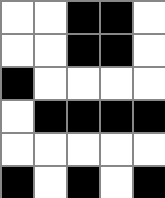[["white", "white", "black", "black", "white"], ["white", "white", "black", "black", "white"], ["black", "white", "white", "white", "white"], ["white", "black", "black", "black", "black"], ["white", "white", "white", "white", "white"], ["black", "white", "black", "white", "black"]]